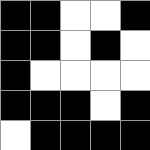[["black", "black", "white", "white", "black"], ["black", "black", "white", "black", "white"], ["black", "white", "white", "white", "white"], ["black", "black", "black", "white", "black"], ["white", "black", "black", "black", "black"]]